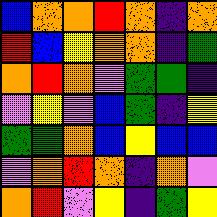[["blue", "orange", "orange", "red", "orange", "indigo", "orange"], ["red", "blue", "yellow", "orange", "orange", "indigo", "green"], ["orange", "red", "orange", "violet", "green", "green", "indigo"], ["violet", "yellow", "violet", "blue", "green", "indigo", "yellow"], ["green", "green", "orange", "blue", "yellow", "blue", "blue"], ["violet", "orange", "red", "orange", "indigo", "orange", "violet"], ["orange", "red", "violet", "yellow", "indigo", "green", "yellow"]]